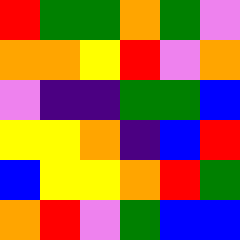[["red", "green", "green", "orange", "green", "violet"], ["orange", "orange", "yellow", "red", "violet", "orange"], ["violet", "indigo", "indigo", "green", "green", "blue"], ["yellow", "yellow", "orange", "indigo", "blue", "red"], ["blue", "yellow", "yellow", "orange", "red", "green"], ["orange", "red", "violet", "green", "blue", "blue"]]